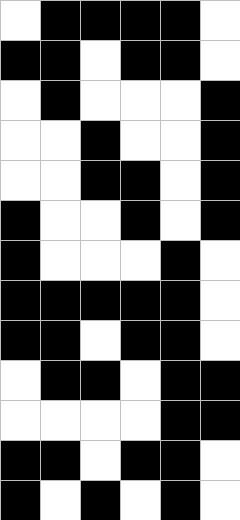[["white", "black", "black", "black", "black", "white"], ["black", "black", "white", "black", "black", "white"], ["white", "black", "white", "white", "white", "black"], ["white", "white", "black", "white", "white", "black"], ["white", "white", "black", "black", "white", "black"], ["black", "white", "white", "black", "white", "black"], ["black", "white", "white", "white", "black", "white"], ["black", "black", "black", "black", "black", "white"], ["black", "black", "white", "black", "black", "white"], ["white", "black", "black", "white", "black", "black"], ["white", "white", "white", "white", "black", "black"], ["black", "black", "white", "black", "black", "white"], ["black", "white", "black", "white", "black", "white"]]